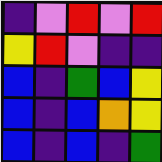[["indigo", "violet", "red", "violet", "red"], ["yellow", "red", "violet", "indigo", "indigo"], ["blue", "indigo", "green", "blue", "yellow"], ["blue", "indigo", "blue", "orange", "yellow"], ["blue", "indigo", "blue", "indigo", "green"]]